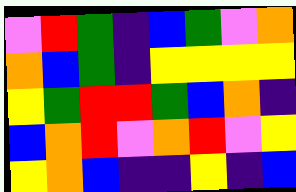[["violet", "red", "green", "indigo", "blue", "green", "violet", "orange"], ["orange", "blue", "green", "indigo", "yellow", "yellow", "yellow", "yellow"], ["yellow", "green", "red", "red", "green", "blue", "orange", "indigo"], ["blue", "orange", "red", "violet", "orange", "red", "violet", "yellow"], ["yellow", "orange", "blue", "indigo", "indigo", "yellow", "indigo", "blue"]]